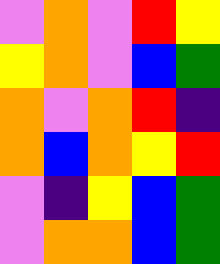[["violet", "orange", "violet", "red", "yellow"], ["yellow", "orange", "violet", "blue", "green"], ["orange", "violet", "orange", "red", "indigo"], ["orange", "blue", "orange", "yellow", "red"], ["violet", "indigo", "yellow", "blue", "green"], ["violet", "orange", "orange", "blue", "green"]]